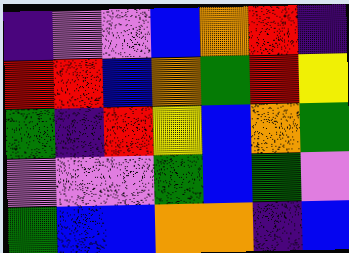[["indigo", "violet", "violet", "blue", "orange", "red", "indigo"], ["red", "red", "blue", "orange", "green", "red", "yellow"], ["green", "indigo", "red", "yellow", "blue", "orange", "green"], ["violet", "violet", "violet", "green", "blue", "green", "violet"], ["green", "blue", "blue", "orange", "orange", "indigo", "blue"]]